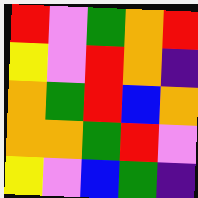[["red", "violet", "green", "orange", "red"], ["yellow", "violet", "red", "orange", "indigo"], ["orange", "green", "red", "blue", "orange"], ["orange", "orange", "green", "red", "violet"], ["yellow", "violet", "blue", "green", "indigo"]]